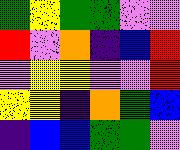[["green", "yellow", "green", "green", "violet", "violet"], ["red", "violet", "orange", "indigo", "blue", "red"], ["violet", "yellow", "yellow", "violet", "violet", "red"], ["yellow", "yellow", "indigo", "orange", "green", "blue"], ["indigo", "blue", "blue", "green", "green", "violet"]]